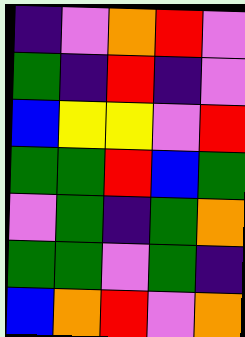[["indigo", "violet", "orange", "red", "violet"], ["green", "indigo", "red", "indigo", "violet"], ["blue", "yellow", "yellow", "violet", "red"], ["green", "green", "red", "blue", "green"], ["violet", "green", "indigo", "green", "orange"], ["green", "green", "violet", "green", "indigo"], ["blue", "orange", "red", "violet", "orange"]]